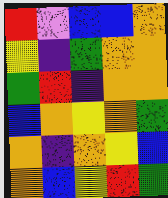[["red", "violet", "blue", "blue", "orange"], ["yellow", "indigo", "green", "orange", "orange"], ["green", "red", "indigo", "orange", "orange"], ["blue", "orange", "yellow", "orange", "green"], ["orange", "indigo", "orange", "yellow", "blue"], ["orange", "blue", "yellow", "red", "green"]]